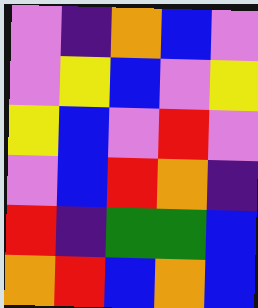[["violet", "indigo", "orange", "blue", "violet"], ["violet", "yellow", "blue", "violet", "yellow"], ["yellow", "blue", "violet", "red", "violet"], ["violet", "blue", "red", "orange", "indigo"], ["red", "indigo", "green", "green", "blue"], ["orange", "red", "blue", "orange", "blue"]]